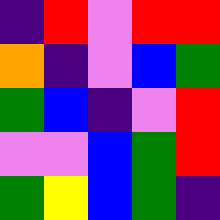[["indigo", "red", "violet", "red", "red"], ["orange", "indigo", "violet", "blue", "green"], ["green", "blue", "indigo", "violet", "red"], ["violet", "violet", "blue", "green", "red"], ["green", "yellow", "blue", "green", "indigo"]]